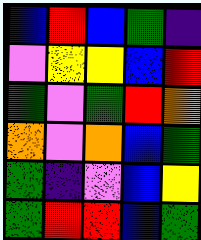[["blue", "red", "blue", "green", "indigo"], ["violet", "yellow", "yellow", "blue", "red"], ["green", "violet", "green", "red", "orange"], ["orange", "violet", "orange", "blue", "green"], ["green", "indigo", "violet", "blue", "yellow"], ["green", "red", "red", "blue", "green"]]